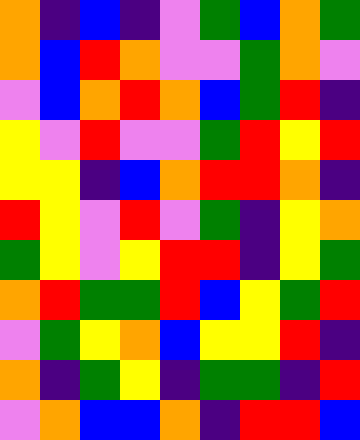[["orange", "indigo", "blue", "indigo", "violet", "green", "blue", "orange", "green"], ["orange", "blue", "red", "orange", "violet", "violet", "green", "orange", "violet"], ["violet", "blue", "orange", "red", "orange", "blue", "green", "red", "indigo"], ["yellow", "violet", "red", "violet", "violet", "green", "red", "yellow", "red"], ["yellow", "yellow", "indigo", "blue", "orange", "red", "red", "orange", "indigo"], ["red", "yellow", "violet", "red", "violet", "green", "indigo", "yellow", "orange"], ["green", "yellow", "violet", "yellow", "red", "red", "indigo", "yellow", "green"], ["orange", "red", "green", "green", "red", "blue", "yellow", "green", "red"], ["violet", "green", "yellow", "orange", "blue", "yellow", "yellow", "red", "indigo"], ["orange", "indigo", "green", "yellow", "indigo", "green", "green", "indigo", "red"], ["violet", "orange", "blue", "blue", "orange", "indigo", "red", "red", "blue"]]